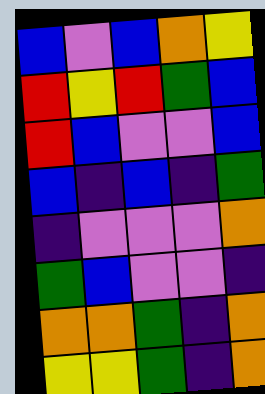[["blue", "violet", "blue", "orange", "yellow"], ["red", "yellow", "red", "green", "blue"], ["red", "blue", "violet", "violet", "blue"], ["blue", "indigo", "blue", "indigo", "green"], ["indigo", "violet", "violet", "violet", "orange"], ["green", "blue", "violet", "violet", "indigo"], ["orange", "orange", "green", "indigo", "orange"], ["yellow", "yellow", "green", "indigo", "orange"]]